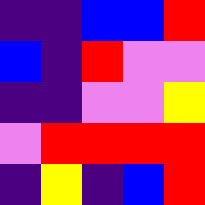[["indigo", "indigo", "blue", "blue", "red"], ["blue", "indigo", "red", "violet", "violet"], ["indigo", "indigo", "violet", "violet", "yellow"], ["violet", "red", "red", "red", "red"], ["indigo", "yellow", "indigo", "blue", "red"]]